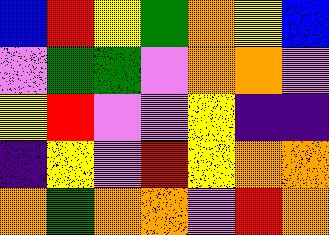[["blue", "red", "yellow", "green", "orange", "yellow", "blue"], ["violet", "green", "green", "violet", "orange", "orange", "violet"], ["yellow", "red", "violet", "violet", "yellow", "indigo", "indigo"], ["indigo", "yellow", "violet", "red", "yellow", "orange", "orange"], ["orange", "green", "orange", "orange", "violet", "red", "orange"]]